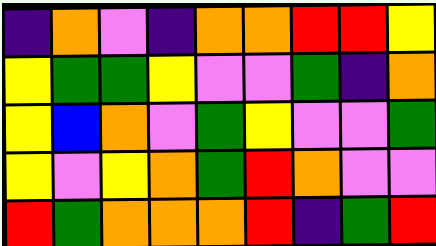[["indigo", "orange", "violet", "indigo", "orange", "orange", "red", "red", "yellow"], ["yellow", "green", "green", "yellow", "violet", "violet", "green", "indigo", "orange"], ["yellow", "blue", "orange", "violet", "green", "yellow", "violet", "violet", "green"], ["yellow", "violet", "yellow", "orange", "green", "red", "orange", "violet", "violet"], ["red", "green", "orange", "orange", "orange", "red", "indigo", "green", "red"]]